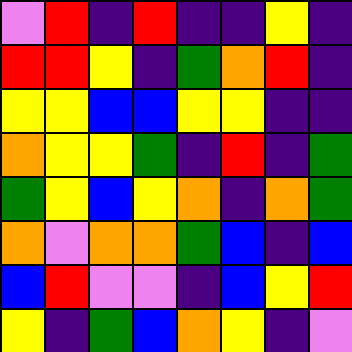[["violet", "red", "indigo", "red", "indigo", "indigo", "yellow", "indigo"], ["red", "red", "yellow", "indigo", "green", "orange", "red", "indigo"], ["yellow", "yellow", "blue", "blue", "yellow", "yellow", "indigo", "indigo"], ["orange", "yellow", "yellow", "green", "indigo", "red", "indigo", "green"], ["green", "yellow", "blue", "yellow", "orange", "indigo", "orange", "green"], ["orange", "violet", "orange", "orange", "green", "blue", "indigo", "blue"], ["blue", "red", "violet", "violet", "indigo", "blue", "yellow", "red"], ["yellow", "indigo", "green", "blue", "orange", "yellow", "indigo", "violet"]]